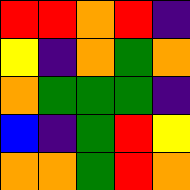[["red", "red", "orange", "red", "indigo"], ["yellow", "indigo", "orange", "green", "orange"], ["orange", "green", "green", "green", "indigo"], ["blue", "indigo", "green", "red", "yellow"], ["orange", "orange", "green", "red", "orange"]]